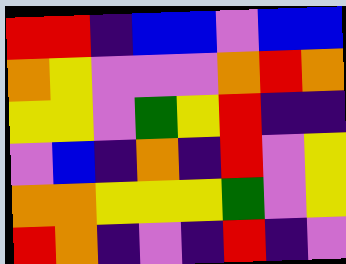[["red", "red", "indigo", "blue", "blue", "violet", "blue", "blue"], ["orange", "yellow", "violet", "violet", "violet", "orange", "red", "orange"], ["yellow", "yellow", "violet", "green", "yellow", "red", "indigo", "indigo"], ["violet", "blue", "indigo", "orange", "indigo", "red", "violet", "yellow"], ["orange", "orange", "yellow", "yellow", "yellow", "green", "violet", "yellow"], ["red", "orange", "indigo", "violet", "indigo", "red", "indigo", "violet"]]